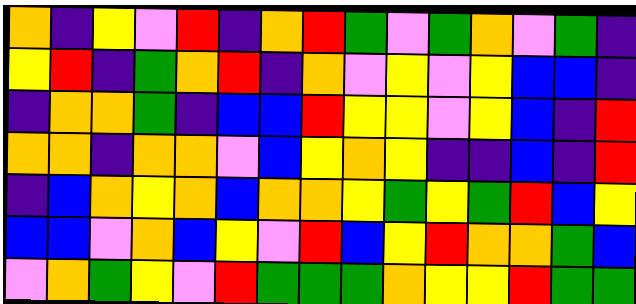[["orange", "indigo", "yellow", "violet", "red", "indigo", "orange", "red", "green", "violet", "green", "orange", "violet", "green", "indigo"], ["yellow", "red", "indigo", "green", "orange", "red", "indigo", "orange", "violet", "yellow", "violet", "yellow", "blue", "blue", "indigo"], ["indigo", "orange", "orange", "green", "indigo", "blue", "blue", "red", "yellow", "yellow", "violet", "yellow", "blue", "indigo", "red"], ["orange", "orange", "indigo", "orange", "orange", "violet", "blue", "yellow", "orange", "yellow", "indigo", "indigo", "blue", "indigo", "red"], ["indigo", "blue", "orange", "yellow", "orange", "blue", "orange", "orange", "yellow", "green", "yellow", "green", "red", "blue", "yellow"], ["blue", "blue", "violet", "orange", "blue", "yellow", "violet", "red", "blue", "yellow", "red", "orange", "orange", "green", "blue"], ["violet", "orange", "green", "yellow", "violet", "red", "green", "green", "green", "orange", "yellow", "yellow", "red", "green", "green"]]